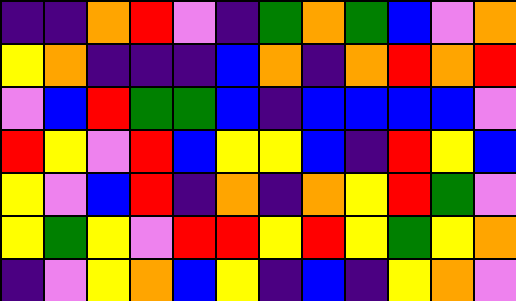[["indigo", "indigo", "orange", "red", "violet", "indigo", "green", "orange", "green", "blue", "violet", "orange"], ["yellow", "orange", "indigo", "indigo", "indigo", "blue", "orange", "indigo", "orange", "red", "orange", "red"], ["violet", "blue", "red", "green", "green", "blue", "indigo", "blue", "blue", "blue", "blue", "violet"], ["red", "yellow", "violet", "red", "blue", "yellow", "yellow", "blue", "indigo", "red", "yellow", "blue"], ["yellow", "violet", "blue", "red", "indigo", "orange", "indigo", "orange", "yellow", "red", "green", "violet"], ["yellow", "green", "yellow", "violet", "red", "red", "yellow", "red", "yellow", "green", "yellow", "orange"], ["indigo", "violet", "yellow", "orange", "blue", "yellow", "indigo", "blue", "indigo", "yellow", "orange", "violet"]]